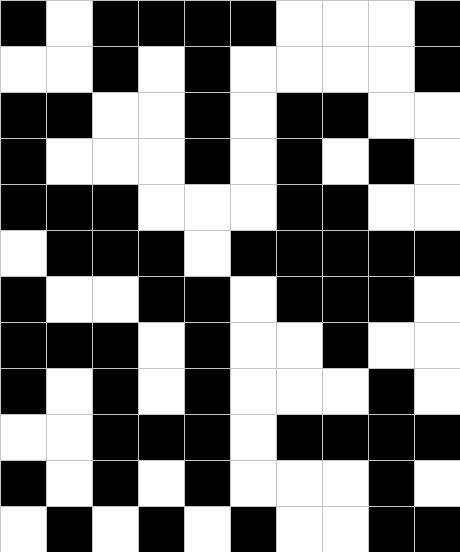[["black", "white", "black", "black", "black", "black", "white", "white", "white", "black"], ["white", "white", "black", "white", "black", "white", "white", "white", "white", "black"], ["black", "black", "white", "white", "black", "white", "black", "black", "white", "white"], ["black", "white", "white", "white", "black", "white", "black", "white", "black", "white"], ["black", "black", "black", "white", "white", "white", "black", "black", "white", "white"], ["white", "black", "black", "black", "white", "black", "black", "black", "black", "black"], ["black", "white", "white", "black", "black", "white", "black", "black", "black", "white"], ["black", "black", "black", "white", "black", "white", "white", "black", "white", "white"], ["black", "white", "black", "white", "black", "white", "white", "white", "black", "white"], ["white", "white", "black", "black", "black", "white", "black", "black", "black", "black"], ["black", "white", "black", "white", "black", "white", "white", "white", "black", "white"], ["white", "black", "white", "black", "white", "black", "white", "white", "black", "black"]]